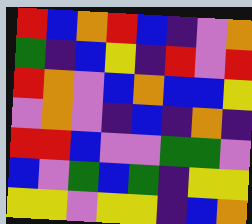[["red", "blue", "orange", "red", "blue", "indigo", "violet", "orange"], ["green", "indigo", "blue", "yellow", "indigo", "red", "violet", "red"], ["red", "orange", "violet", "blue", "orange", "blue", "blue", "yellow"], ["violet", "orange", "violet", "indigo", "blue", "indigo", "orange", "indigo"], ["red", "red", "blue", "violet", "violet", "green", "green", "violet"], ["blue", "violet", "green", "blue", "green", "indigo", "yellow", "yellow"], ["yellow", "yellow", "violet", "yellow", "yellow", "indigo", "blue", "orange"]]